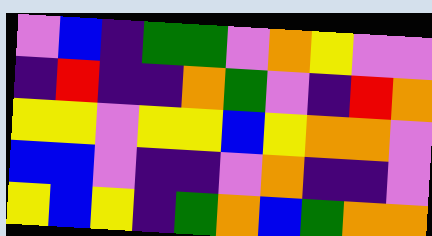[["violet", "blue", "indigo", "green", "green", "violet", "orange", "yellow", "violet", "violet"], ["indigo", "red", "indigo", "indigo", "orange", "green", "violet", "indigo", "red", "orange"], ["yellow", "yellow", "violet", "yellow", "yellow", "blue", "yellow", "orange", "orange", "violet"], ["blue", "blue", "violet", "indigo", "indigo", "violet", "orange", "indigo", "indigo", "violet"], ["yellow", "blue", "yellow", "indigo", "green", "orange", "blue", "green", "orange", "orange"]]